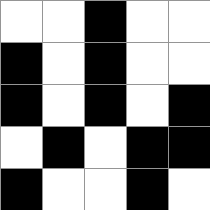[["white", "white", "black", "white", "white"], ["black", "white", "black", "white", "white"], ["black", "white", "black", "white", "black"], ["white", "black", "white", "black", "black"], ["black", "white", "white", "black", "white"]]